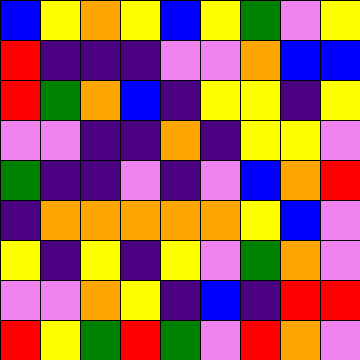[["blue", "yellow", "orange", "yellow", "blue", "yellow", "green", "violet", "yellow"], ["red", "indigo", "indigo", "indigo", "violet", "violet", "orange", "blue", "blue"], ["red", "green", "orange", "blue", "indigo", "yellow", "yellow", "indigo", "yellow"], ["violet", "violet", "indigo", "indigo", "orange", "indigo", "yellow", "yellow", "violet"], ["green", "indigo", "indigo", "violet", "indigo", "violet", "blue", "orange", "red"], ["indigo", "orange", "orange", "orange", "orange", "orange", "yellow", "blue", "violet"], ["yellow", "indigo", "yellow", "indigo", "yellow", "violet", "green", "orange", "violet"], ["violet", "violet", "orange", "yellow", "indigo", "blue", "indigo", "red", "red"], ["red", "yellow", "green", "red", "green", "violet", "red", "orange", "violet"]]